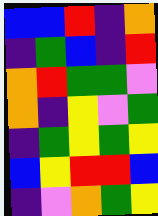[["blue", "blue", "red", "indigo", "orange"], ["indigo", "green", "blue", "indigo", "red"], ["orange", "red", "green", "green", "violet"], ["orange", "indigo", "yellow", "violet", "green"], ["indigo", "green", "yellow", "green", "yellow"], ["blue", "yellow", "red", "red", "blue"], ["indigo", "violet", "orange", "green", "yellow"]]